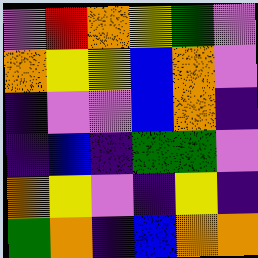[["violet", "red", "orange", "yellow", "green", "violet"], ["orange", "yellow", "yellow", "blue", "orange", "violet"], ["indigo", "violet", "violet", "blue", "orange", "indigo"], ["indigo", "blue", "indigo", "green", "green", "violet"], ["orange", "yellow", "violet", "indigo", "yellow", "indigo"], ["green", "orange", "indigo", "blue", "orange", "orange"]]